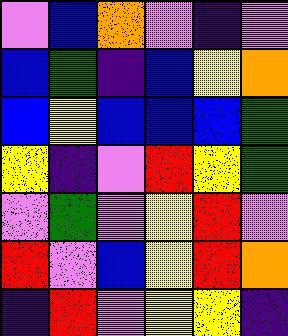[["violet", "blue", "orange", "violet", "indigo", "violet"], ["blue", "green", "indigo", "blue", "yellow", "orange"], ["blue", "yellow", "blue", "blue", "blue", "green"], ["yellow", "indigo", "violet", "red", "yellow", "green"], ["violet", "green", "violet", "yellow", "red", "violet"], ["red", "violet", "blue", "yellow", "red", "orange"], ["indigo", "red", "violet", "yellow", "yellow", "indigo"]]